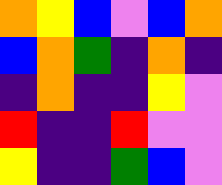[["orange", "yellow", "blue", "violet", "blue", "orange"], ["blue", "orange", "green", "indigo", "orange", "indigo"], ["indigo", "orange", "indigo", "indigo", "yellow", "violet"], ["red", "indigo", "indigo", "red", "violet", "violet"], ["yellow", "indigo", "indigo", "green", "blue", "violet"]]